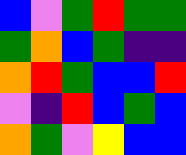[["blue", "violet", "green", "red", "green", "green"], ["green", "orange", "blue", "green", "indigo", "indigo"], ["orange", "red", "green", "blue", "blue", "red"], ["violet", "indigo", "red", "blue", "green", "blue"], ["orange", "green", "violet", "yellow", "blue", "blue"]]